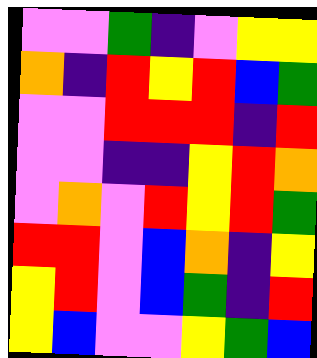[["violet", "violet", "green", "indigo", "violet", "yellow", "yellow"], ["orange", "indigo", "red", "yellow", "red", "blue", "green"], ["violet", "violet", "red", "red", "red", "indigo", "red"], ["violet", "violet", "indigo", "indigo", "yellow", "red", "orange"], ["violet", "orange", "violet", "red", "yellow", "red", "green"], ["red", "red", "violet", "blue", "orange", "indigo", "yellow"], ["yellow", "red", "violet", "blue", "green", "indigo", "red"], ["yellow", "blue", "violet", "violet", "yellow", "green", "blue"]]